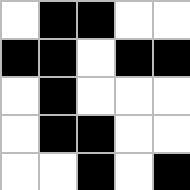[["white", "black", "black", "white", "white"], ["black", "black", "white", "black", "black"], ["white", "black", "white", "white", "white"], ["white", "black", "black", "white", "white"], ["white", "white", "black", "white", "black"]]